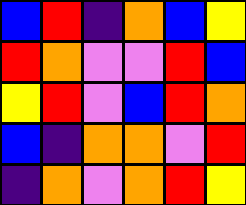[["blue", "red", "indigo", "orange", "blue", "yellow"], ["red", "orange", "violet", "violet", "red", "blue"], ["yellow", "red", "violet", "blue", "red", "orange"], ["blue", "indigo", "orange", "orange", "violet", "red"], ["indigo", "orange", "violet", "orange", "red", "yellow"]]